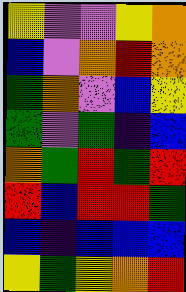[["yellow", "violet", "violet", "yellow", "orange"], ["blue", "violet", "orange", "red", "orange"], ["green", "orange", "violet", "blue", "yellow"], ["green", "violet", "green", "indigo", "blue"], ["orange", "green", "red", "green", "red"], ["red", "blue", "red", "red", "green"], ["blue", "indigo", "blue", "blue", "blue"], ["yellow", "green", "yellow", "orange", "red"]]